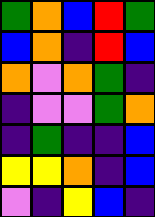[["green", "orange", "blue", "red", "green"], ["blue", "orange", "indigo", "red", "blue"], ["orange", "violet", "orange", "green", "indigo"], ["indigo", "violet", "violet", "green", "orange"], ["indigo", "green", "indigo", "indigo", "blue"], ["yellow", "yellow", "orange", "indigo", "blue"], ["violet", "indigo", "yellow", "blue", "indigo"]]